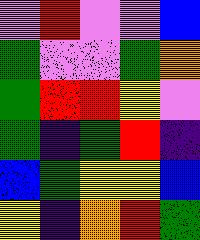[["violet", "red", "violet", "violet", "blue"], ["green", "violet", "violet", "green", "orange"], ["green", "red", "red", "yellow", "violet"], ["green", "indigo", "green", "red", "indigo"], ["blue", "green", "yellow", "yellow", "blue"], ["yellow", "indigo", "orange", "red", "green"]]